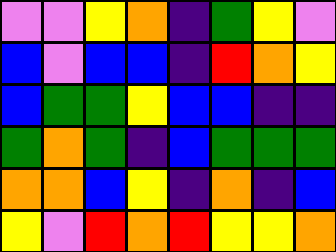[["violet", "violet", "yellow", "orange", "indigo", "green", "yellow", "violet"], ["blue", "violet", "blue", "blue", "indigo", "red", "orange", "yellow"], ["blue", "green", "green", "yellow", "blue", "blue", "indigo", "indigo"], ["green", "orange", "green", "indigo", "blue", "green", "green", "green"], ["orange", "orange", "blue", "yellow", "indigo", "orange", "indigo", "blue"], ["yellow", "violet", "red", "orange", "red", "yellow", "yellow", "orange"]]